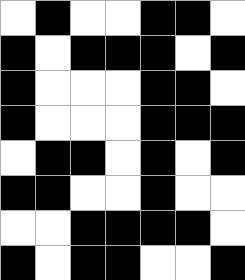[["white", "black", "white", "white", "black", "black", "white"], ["black", "white", "black", "black", "black", "white", "black"], ["black", "white", "white", "white", "black", "black", "white"], ["black", "white", "white", "white", "black", "black", "black"], ["white", "black", "black", "white", "black", "white", "black"], ["black", "black", "white", "white", "black", "white", "white"], ["white", "white", "black", "black", "black", "black", "white"], ["black", "white", "black", "black", "white", "white", "black"]]